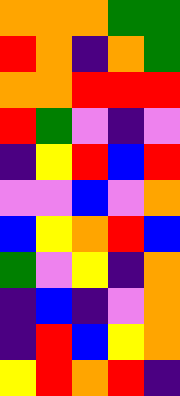[["orange", "orange", "orange", "green", "green"], ["red", "orange", "indigo", "orange", "green"], ["orange", "orange", "red", "red", "red"], ["red", "green", "violet", "indigo", "violet"], ["indigo", "yellow", "red", "blue", "red"], ["violet", "violet", "blue", "violet", "orange"], ["blue", "yellow", "orange", "red", "blue"], ["green", "violet", "yellow", "indigo", "orange"], ["indigo", "blue", "indigo", "violet", "orange"], ["indigo", "red", "blue", "yellow", "orange"], ["yellow", "red", "orange", "red", "indigo"]]